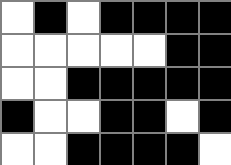[["white", "black", "white", "black", "black", "black", "black"], ["white", "white", "white", "white", "white", "black", "black"], ["white", "white", "black", "black", "black", "black", "black"], ["black", "white", "white", "black", "black", "white", "black"], ["white", "white", "black", "black", "black", "black", "white"]]